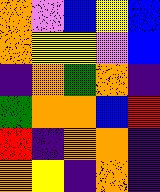[["orange", "violet", "blue", "yellow", "blue"], ["orange", "yellow", "yellow", "violet", "blue"], ["indigo", "orange", "green", "orange", "indigo"], ["green", "orange", "orange", "blue", "red"], ["red", "indigo", "orange", "orange", "indigo"], ["orange", "yellow", "indigo", "orange", "indigo"]]